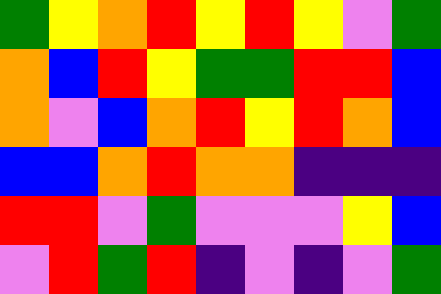[["green", "yellow", "orange", "red", "yellow", "red", "yellow", "violet", "green"], ["orange", "blue", "red", "yellow", "green", "green", "red", "red", "blue"], ["orange", "violet", "blue", "orange", "red", "yellow", "red", "orange", "blue"], ["blue", "blue", "orange", "red", "orange", "orange", "indigo", "indigo", "indigo"], ["red", "red", "violet", "green", "violet", "violet", "violet", "yellow", "blue"], ["violet", "red", "green", "red", "indigo", "violet", "indigo", "violet", "green"]]